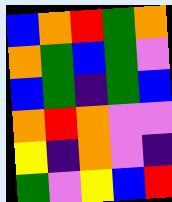[["blue", "orange", "red", "green", "orange"], ["orange", "green", "blue", "green", "violet"], ["blue", "green", "indigo", "green", "blue"], ["orange", "red", "orange", "violet", "violet"], ["yellow", "indigo", "orange", "violet", "indigo"], ["green", "violet", "yellow", "blue", "red"]]